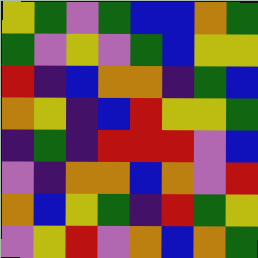[["yellow", "green", "violet", "green", "blue", "blue", "orange", "green"], ["green", "violet", "yellow", "violet", "green", "blue", "yellow", "yellow"], ["red", "indigo", "blue", "orange", "orange", "indigo", "green", "blue"], ["orange", "yellow", "indigo", "blue", "red", "yellow", "yellow", "green"], ["indigo", "green", "indigo", "red", "red", "red", "violet", "blue"], ["violet", "indigo", "orange", "orange", "blue", "orange", "violet", "red"], ["orange", "blue", "yellow", "green", "indigo", "red", "green", "yellow"], ["violet", "yellow", "red", "violet", "orange", "blue", "orange", "green"]]